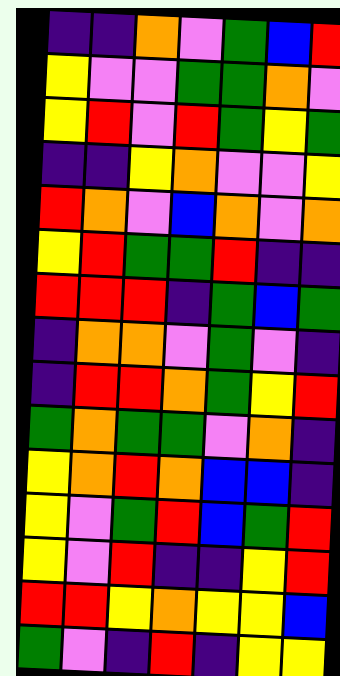[["indigo", "indigo", "orange", "violet", "green", "blue", "red"], ["yellow", "violet", "violet", "green", "green", "orange", "violet"], ["yellow", "red", "violet", "red", "green", "yellow", "green"], ["indigo", "indigo", "yellow", "orange", "violet", "violet", "yellow"], ["red", "orange", "violet", "blue", "orange", "violet", "orange"], ["yellow", "red", "green", "green", "red", "indigo", "indigo"], ["red", "red", "red", "indigo", "green", "blue", "green"], ["indigo", "orange", "orange", "violet", "green", "violet", "indigo"], ["indigo", "red", "red", "orange", "green", "yellow", "red"], ["green", "orange", "green", "green", "violet", "orange", "indigo"], ["yellow", "orange", "red", "orange", "blue", "blue", "indigo"], ["yellow", "violet", "green", "red", "blue", "green", "red"], ["yellow", "violet", "red", "indigo", "indigo", "yellow", "red"], ["red", "red", "yellow", "orange", "yellow", "yellow", "blue"], ["green", "violet", "indigo", "red", "indigo", "yellow", "yellow"]]